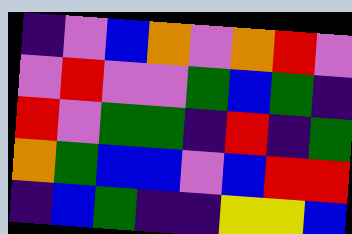[["indigo", "violet", "blue", "orange", "violet", "orange", "red", "violet"], ["violet", "red", "violet", "violet", "green", "blue", "green", "indigo"], ["red", "violet", "green", "green", "indigo", "red", "indigo", "green"], ["orange", "green", "blue", "blue", "violet", "blue", "red", "red"], ["indigo", "blue", "green", "indigo", "indigo", "yellow", "yellow", "blue"]]